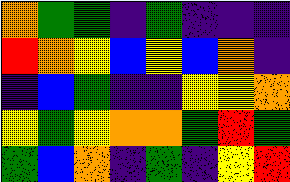[["orange", "green", "green", "indigo", "green", "indigo", "indigo", "indigo"], ["red", "orange", "yellow", "blue", "yellow", "blue", "orange", "indigo"], ["indigo", "blue", "green", "indigo", "indigo", "yellow", "yellow", "orange"], ["yellow", "green", "yellow", "orange", "orange", "green", "red", "green"], ["green", "blue", "orange", "indigo", "green", "indigo", "yellow", "red"]]